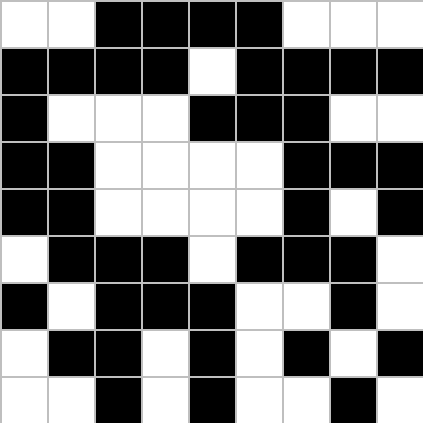[["white", "white", "black", "black", "black", "black", "white", "white", "white"], ["black", "black", "black", "black", "white", "black", "black", "black", "black"], ["black", "white", "white", "white", "black", "black", "black", "white", "white"], ["black", "black", "white", "white", "white", "white", "black", "black", "black"], ["black", "black", "white", "white", "white", "white", "black", "white", "black"], ["white", "black", "black", "black", "white", "black", "black", "black", "white"], ["black", "white", "black", "black", "black", "white", "white", "black", "white"], ["white", "black", "black", "white", "black", "white", "black", "white", "black"], ["white", "white", "black", "white", "black", "white", "white", "black", "white"]]